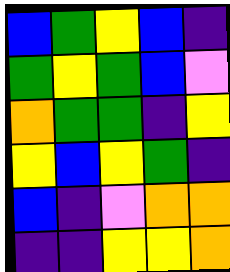[["blue", "green", "yellow", "blue", "indigo"], ["green", "yellow", "green", "blue", "violet"], ["orange", "green", "green", "indigo", "yellow"], ["yellow", "blue", "yellow", "green", "indigo"], ["blue", "indigo", "violet", "orange", "orange"], ["indigo", "indigo", "yellow", "yellow", "orange"]]